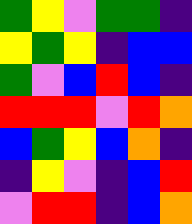[["green", "yellow", "violet", "green", "green", "indigo"], ["yellow", "green", "yellow", "indigo", "blue", "blue"], ["green", "violet", "blue", "red", "blue", "indigo"], ["red", "red", "red", "violet", "red", "orange"], ["blue", "green", "yellow", "blue", "orange", "indigo"], ["indigo", "yellow", "violet", "indigo", "blue", "red"], ["violet", "red", "red", "indigo", "blue", "orange"]]